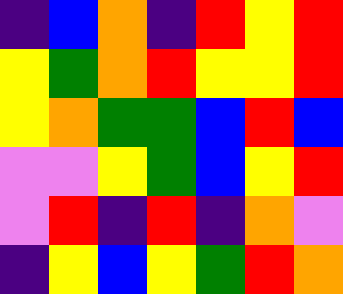[["indigo", "blue", "orange", "indigo", "red", "yellow", "red"], ["yellow", "green", "orange", "red", "yellow", "yellow", "red"], ["yellow", "orange", "green", "green", "blue", "red", "blue"], ["violet", "violet", "yellow", "green", "blue", "yellow", "red"], ["violet", "red", "indigo", "red", "indigo", "orange", "violet"], ["indigo", "yellow", "blue", "yellow", "green", "red", "orange"]]